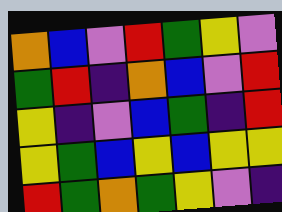[["orange", "blue", "violet", "red", "green", "yellow", "violet"], ["green", "red", "indigo", "orange", "blue", "violet", "red"], ["yellow", "indigo", "violet", "blue", "green", "indigo", "red"], ["yellow", "green", "blue", "yellow", "blue", "yellow", "yellow"], ["red", "green", "orange", "green", "yellow", "violet", "indigo"]]